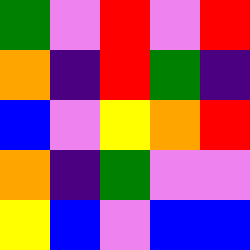[["green", "violet", "red", "violet", "red"], ["orange", "indigo", "red", "green", "indigo"], ["blue", "violet", "yellow", "orange", "red"], ["orange", "indigo", "green", "violet", "violet"], ["yellow", "blue", "violet", "blue", "blue"]]